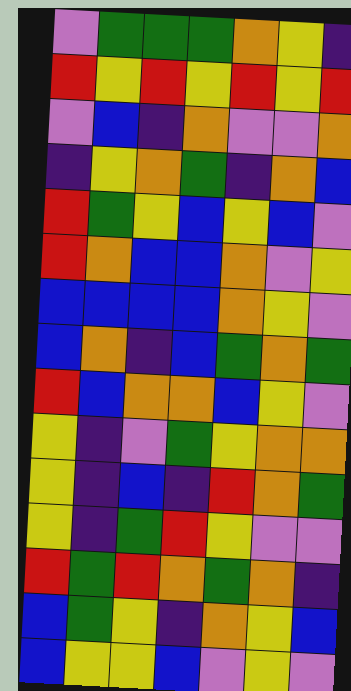[["violet", "green", "green", "green", "orange", "yellow", "indigo"], ["red", "yellow", "red", "yellow", "red", "yellow", "red"], ["violet", "blue", "indigo", "orange", "violet", "violet", "orange"], ["indigo", "yellow", "orange", "green", "indigo", "orange", "blue"], ["red", "green", "yellow", "blue", "yellow", "blue", "violet"], ["red", "orange", "blue", "blue", "orange", "violet", "yellow"], ["blue", "blue", "blue", "blue", "orange", "yellow", "violet"], ["blue", "orange", "indigo", "blue", "green", "orange", "green"], ["red", "blue", "orange", "orange", "blue", "yellow", "violet"], ["yellow", "indigo", "violet", "green", "yellow", "orange", "orange"], ["yellow", "indigo", "blue", "indigo", "red", "orange", "green"], ["yellow", "indigo", "green", "red", "yellow", "violet", "violet"], ["red", "green", "red", "orange", "green", "orange", "indigo"], ["blue", "green", "yellow", "indigo", "orange", "yellow", "blue"], ["blue", "yellow", "yellow", "blue", "violet", "yellow", "violet"]]